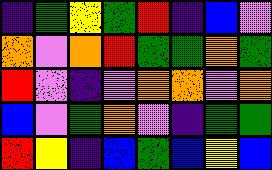[["indigo", "green", "yellow", "green", "red", "indigo", "blue", "violet"], ["orange", "violet", "orange", "red", "green", "green", "orange", "green"], ["red", "violet", "indigo", "violet", "orange", "orange", "violet", "orange"], ["blue", "violet", "green", "orange", "violet", "indigo", "green", "green"], ["red", "yellow", "indigo", "blue", "green", "blue", "yellow", "blue"]]